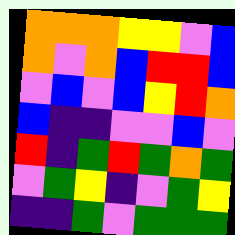[["orange", "orange", "orange", "yellow", "yellow", "violet", "blue"], ["orange", "violet", "orange", "blue", "red", "red", "blue"], ["violet", "blue", "violet", "blue", "yellow", "red", "orange"], ["blue", "indigo", "indigo", "violet", "violet", "blue", "violet"], ["red", "indigo", "green", "red", "green", "orange", "green"], ["violet", "green", "yellow", "indigo", "violet", "green", "yellow"], ["indigo", "indigo", "green", "violet", "green", "green", "green"]]